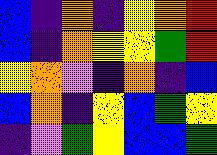[["blue", "indigo", "orange", "indigo", "yellow", "orange", "red"], ["blue", "indigo", "orange", "yellow", "yellow", "green", "red"], ["yellow", "orange", "violet", "indigo", "orange", "indigo", "blue"], ["blue", "orange", "indigo", "yellow", "blue", "green", "yellow"], ["indigo", "violet", "green", "yellow", "blue", "blue", "green"]]